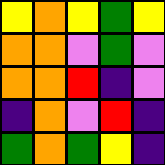[["yellow", "orange", "yellow", "green", "yellow"], ["orange", "orange", "violet", "green", "violet"], ["orange", "orange", "red", "indigo", "violet"], ["indigo", "orange", "violet", "red", "indigo"], ["green", "orange", "green", "yellow", "indigo"]]